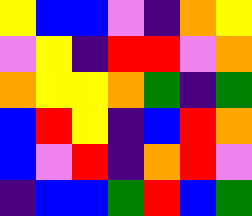[["yellow", "blue", "blue", "violet", "indigo", "orange", "yellow"], ["violet", "yellow", "indigo", "red", "red", "violet", "orange"], ["orange", "yellow", "yellow", "orange", "green", "indigo", "green"], ["blue", "red", "yellow", "indigo", "blue", "red", "orange"], ["blue", "violet", "red", "indigo", "orange", "red", "violet"], ["indigo", "blue", "blue", "green", "red", "blue", "green"]]